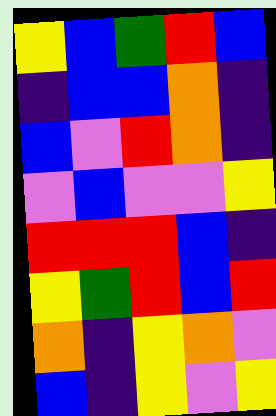[["yellow", "blue", "green", "red", "blue"], ["indigo", "blue", "blue", "orange", "indigo"], ["blue", "violet", "red", "orange", "indigo"], ["violet", "blue", "violet", "violet", "yellow"], ["red", "red", "red", "blue", "indigo"], ["yellow", "green", "red", "blue", "red"], ["orange", "indigo", "yellow", "orange", "violet"], ["blue", "indigo", "yellow", "violet", "yellow"]]